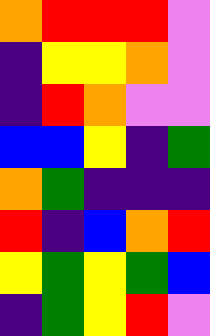[["orange", "red", "red", "red", "violet"], ["indigo", "yellow", "yellow", "orange", "violet"], ["indigo", "red", "orange", "violet", "violet"], ["blue", "blue", "yellow", "indigo", "green"], ["orange", "green", "indigo", "indigo", "indigo"], ["red", "indigo", "blue", "orange", "red"], ["yellow", "green", "yellow", "green", "blue"], ["indigo", "green", "yellow", "red", "violet"]]